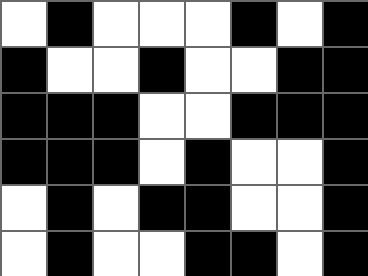[["white", "black", "white", "white", "white", "black", "white", "black"], ["black", "white", "white", "black", "white", "white", "black", "black"], ["black", "black", "black", "white", "white", "black", "black", "black"], ["black", "black", "black", "white", "black", "white", "white", "black"], ["white", "black", "white", "black", "black", "white", "white", "black"], ["white", "black", "white", "white", "black", "black", "white", "black"]]